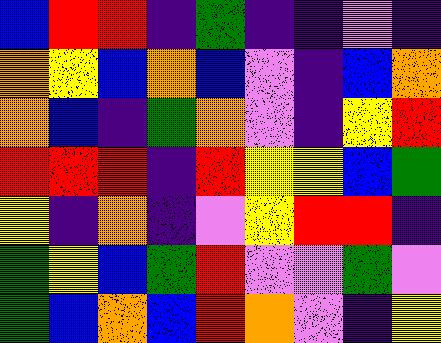[["blue", "red", "red", "indigo", "green", "indigo", "indigo", "violet", "indigo"], ["orange", "yellow", "blue", "orange", "blue", "violet", "indigo", "blue", "orange"], ["orange", "blue", "indigo", "green", "orange", "violet", "indigo", "yellow", "red"], ["red", "red", "red", "indigo", "red", "yellow", "yellow", "blue", "green"], ["yellow", "indigo", "orange", "indigo", "violet", "yellow", "red", "red", "indigo"], ["green", "yellow", "blue", "green", "red", "violet", "violet", "green", "violet"], ["green", "blue", "orange", "blue", "red", "orange", "violet", "indigo", "yellow"]]